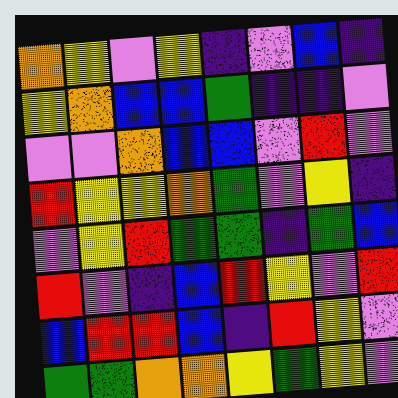[["orange", "yellow", "violet", "yellow", "indigo", "violet", "blue", "indigo"], ["yellow", "orange", "blue", "blue", "green", "indigo", "indigo", "violet"], ["violet", "violet", "orange", "blue", "blue", "violet", "red", "violet"], ["red", "yellow", "yellow", "orange", "green", "violet", "yellow", "indigo"], ["violet", "yellow", "red", "green", "green", "indigo", "green", "blue"], ["red", "violet", "indigo", "blue", "red", "yellow", "violet", "red"], ["blue", "red", "red", "blue", "indigo", "red", "yellow", "violet"], ["green", "green", "orange", "orange", "yellow", "green", "yellow", "violet"]]